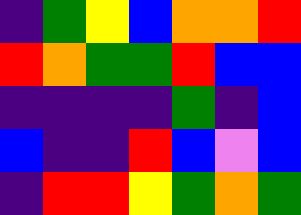[["indigo", "green", "yellow", "blue", "orange", "orange", "red"], ["red", "orange", "green", "green", "red", "blue", "blue"], ["indigo", "indigo", "indigo", "indigo", "green", "indigo", "blue"], ["blue", "indigo", "indigo", "red", "blue", "violet", "blue"], ["indigo", "red", "red", "yellow", "green", "orange", "green"]]